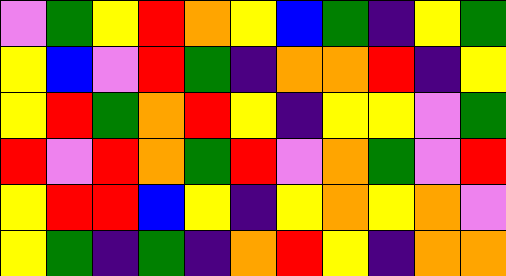[["violet", "green", "yellow", "red", "orange", "yellow", "blue", "green", "indigo", "yellow", "green"], ["yellow", "blue", "violet", "red", "green", "indigo", "orange", "orange", "red", "indigo", "yellow"], ["yellow", "red", "green", "orange", "red", "yellow", "indigo", "yellow", "yellow", "violet", "green"], ["red", "violet", "red", "orange", "green", "red", "violet", "orange", "green", "violet", "red"], ["yellow", "red", "red", "blue", "yellow", "indigo", "yellow", "orange", "yellow", "orange", "violet"], ["yellow", "green", "indigo", "green", "indigo", "orange", "red", "yellow", "indigo", "orange", "orange"]]